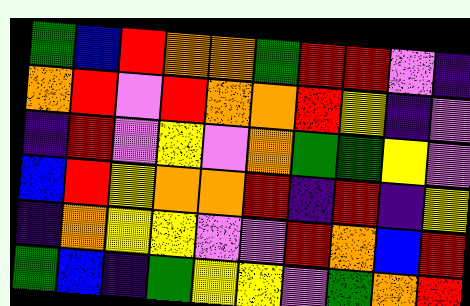[["green", "blue", "red", "orange", "orange", "green", "red", "red", "violet", "indigo"], ["orange", "red", "violet", "red", "orange", "orange", "red", "yellow", "indigo", "violet"], ["indigo", "red", "violet", "yellow", "violet", "orange", "green", "green", "yellow", "violet"], ["blue", "red", "yellow", "orange", "orange", "red", "indigo", "red", "indigo", "yellow"], ["indigo", "orange", "yellow", "yellow", "violet", "violet", "red", "orange", "blue", "red"], ["green", "blue", "indigo", "green", "yellow", "yellow", "violet", "green", "orange", "red"]]